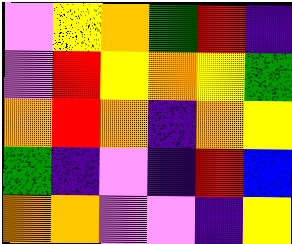[["violet", "yellow", "orange", "green", "red", "indigo"], ["violet", "red", "yellow", "orange", "yellow", "green"], ["orange", "red", "orange", "indigo", "orange", "yellow"], ["green", "indigo", "violet", "indigo", "red", "blue"], ["orange", "orange", "violet", "violet", "indigo", "yellow"]]